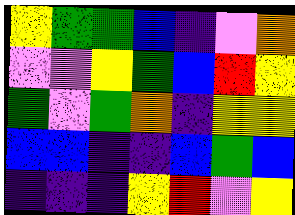[["yellow", "green", "green", "blue", "indigo", "violet", "orange"], ["violet", "violet", "yellow", "green", "blue", "red", "yellow"], ["green", "violet", "green", "orange", "indigo", "yellow", "yellow"], ["blue", "blue", "indigo", "indigo", "blue", "green", "blue"], ["indigo", "indigo", "indigo", "yellow", "red", "violet", "yellow"]]